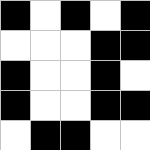[["black", "white", "black", "white", "black"], ["white", "white", "white", "black", "black"], ["black", "white", "white", "black", "white"], ["black", "white", "white", "black", "black"], ["white", "black", "black", "white", "white"]]